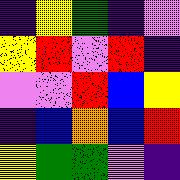[["indigo", "yellow", "green", "indigo", "violet"], ["yellow", "red", "violet", "red", "indigo"], ["violet", "violet", "red", "blue", "yellow"], ["indigo", "blue", "orange", "blue", "red"], ["yellow", "green", "green", "violet", "indigo"]]